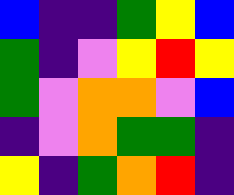[["blue", "indigo", "indigo", "green", "yellow", "blue"], ["green", "indigo", "violet", "yellow", "red", "yellow"], ["green", "violet", "orange", "orange", "violet", "blue"], ["indigo", "violet", "orange", "green", "green", "indigo"], ["yellow", "indigo", "green", "orange", "red", "indigo"]]